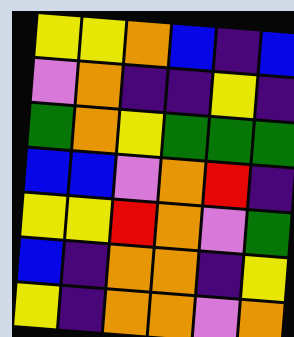[["yellow", "yellow", "orange", "blue", "indigo", "blue"], ["violet", "orange", "indigo", "indigo", "yellow", "indigo"], ["green", "orange", "yellow", "green", "green", "green"], ["blue", "blue", "violet", "orange", "red", "indigo"], ["yellow", "yellow", "red", "orange", "violet", "green"], ["blue", "indigo", "orange", "orange", "indigo", "yellow"], ["yellow", "indigo", "orange", "orange", "violet", "orange"]]